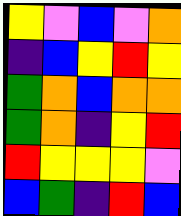[["yellow", "violet", "blue", "violet", "orange"], ["indigo", "blue", "yellow", "red", "yellow"], ["green", "orange", "blue", "orange", "orange"], ["green", "orange", "indigo", "yellow", "red"], ["red", "yellow", "yellow", "yellow", "violet"], ["blue", "green", "indigo", "red", "blue"]]